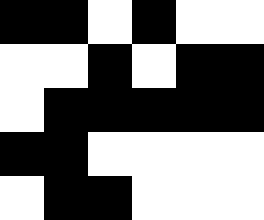[["black", "black", "white", "black", "white", "white"], ["white", "white", "black", "white", "black", "black"], ["white", "black", "black", "black", "black", "black"], ["black", "black", "white", "white", "white", "white"], ["white", "black", "black", "white", "white", "white"]]